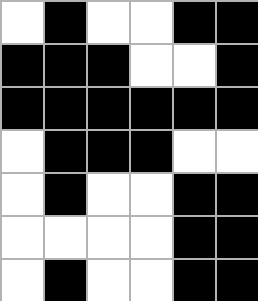[["white", "black", "white", "white", "black", "black"], ["black", "black", "black", "white", "white", "black"], ["black", "black", "black", "black", "black", "black"], ["white", "black", "black", "black", "white", "white"], ["white", "black", "white", "white", "black", "black"], ["white", "white", "white", "white", "black", "black"], ["white", "black", "white", "white", "black", "black"]]